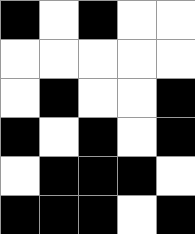[["black", "white", "black", "white", "white"], ["white", "white", "white", "white", "white"], ["white", "black", "white", "white", "black"], ["black", "white", "black", "white", "black"], ["white", "black", "black", "black", "white"], ["black", "black", "black", "white", "black"]]